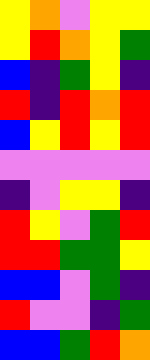[["yellow", "orange", "violet", "yellow", "yellow"], ["yellow", "red", "orange", "yellow", "green"], ["blue", "indigo", "green", "yellow", "indigo"], ["red", "indigo", "red", "orange", "red"], ["blue", "yellow", "red", "yellow", "red"], ["violet", "violet", "violet", "violet", "violet"], ["indigo", "violet", "yellow", "yellow", "indigo"], ["red", "yellow", "violet", "green", "red"], ["red", "red", "green", "green", "yellow"], ["blue", "blue", "violet", "green", "indigo"], ["red", "violet", "violet", "indigo", "green"], ["blue", "blue", "green", "red", "orange"]]